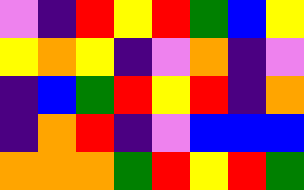[["violet", "indigo", "red", "yellow", "red", "green", "blue", "yellow"], ["yellow", "orange", "yellow", "indigo", "violet", "orange", "indigo", "violet"], ["indigo", "blue", "green", "red", "yellow", "red", "indigo", "orange"], ["indigo", "orange", "red", "indigo", "violet", "blue", "blue", "blue"], ["orange", "orange", "orange", "green", "red", "yellow", "red", "green"]]